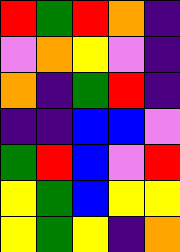[["red", "green", "red", "orange", "indigo"], ["violet", "orange", "yellow", "violet", "indigo"], ["orange", "indigo", "green", "red", "indigo"], ["indigo", "indigo", "blue", "blue", "violet"], ["green", "red", "blue", "violet", "red"], ["yellow", "green", "blue", "yellow", "yellow"], ["yellow", "green", "yellow", "indigo", "orange"]]